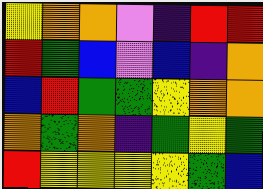[["yellow", "orange", "orange", "violet", "indigo", "red", "red"], ["red", "green", "blue", "violet", "blue", "indigo", "orange"], ["blue", "red", "green", "green", "yellow", "orange", "orange"], ["orange", "green", "orange", "indigo", "green", "yellow", "green"], ["red", "yellow", "yellow", "yellow", "yellow", "green", "blue"]]